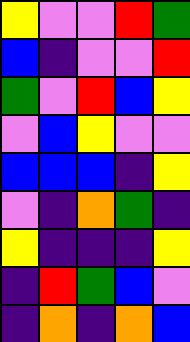[["yellow", "violet", "violet", "red", "green"], ["blue", "indigo", "violet", "violet", "red"], ["green", "violet", "red", "blue", "yellow"], ["violet", "blue", "yellow", "violet", "violet"], ["blue", "blue", "blue", "indigo", "yellow"], ["violet", "indigo", "orange", "green", "indigo"], ["yellow", "indigo", "indigo", "indigo", "yellow"], ["indigo", "red", "green", "blue", "violet"], ["indigo", "orange", "indigo", "orange", "blue"]]